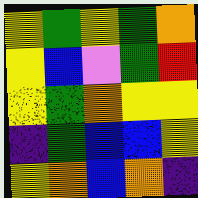[["yellow", "green", "yellow", "green", "orange"], ["yellow", "blue", "violet", "green", "red"], ["yellow", "green", "orange", "yellow", "yellow"], ["indigo", "green", "blue", "blue", "yellow"], ["yellow", "orange", "blue", "orange", "indigo"]]